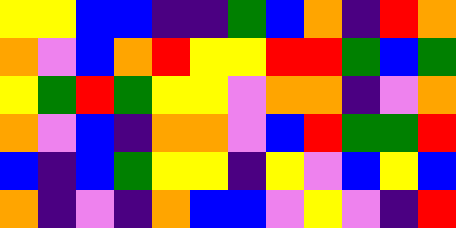[["yellow", "yellow", "blue", "blue", "indigo", "indigo", "green", "blue", "orange", "indigo", "red", "orange"], ["orange", "violet", "blue", "orange", "red", "yellow", "yellow", "red", "red", "green", "blue", "green"], ["yellow", "green", "red", "green", "yellow", "yellow", "violet", "orange", "orange", "indigo", "violet", "orange"], ["orange", "violet", "blue", "indigo", "orange", "orange", "violet", "blue", "red", "green", "green", "red"], ["blue", "indigo", "blue", "green", "yellow", "yellow", "indigo", "yellow", "violet", "blue", "yellow", "blue"], ["orange", "indigo", "violet", "indigo", "orange", "blue", "blue", "violet", "yellow", "violet", "indigo", "red"]]